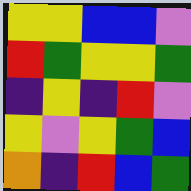[["yellow", "yellow", "blue", "blue", "violet"], ["red", "green", "yellow", "yellow", "green"], ["indigo", "yellow", "indigo", "red", "violet"], ["yellow", "violet", "yellow", "green", "blue"], ["orange", "indigo", "red", "blue", "green"]]